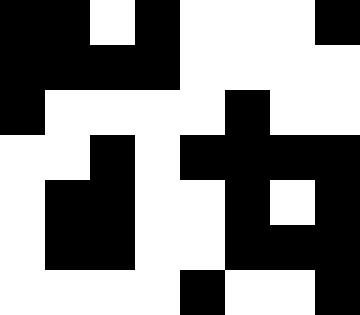[["black", "black", "white", "black", "white", "white", "white", "black"], ["black", "black", "black", "black", "white", "white", "white", "white"], ["black", "white", "white", "white", "white", "black", "white", "white"], ["white", "white", "black", "white", "black", "black", "black", "black"], ["white", "black", "black", "white", "white", "black", "white", "black"], ["white", "black", "black", "white", "white", "black", "black", "black"], ["white", "white", "white", "white", "black", "white", "white", "black"]]